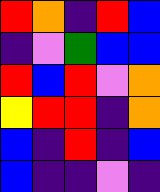[["red", "orange", "indigo", "red", "blue"], ["indigo", "violet", "green", "blue", "blue"], ["red", "blue", "red", "violet", "orange"], ["yellow", "red", "red", "indigo", "orange"], ["blue", "indigo", "red", "indigo", "blue"], ["blue", "indigo", "indigo", "violet", "indigo"]]